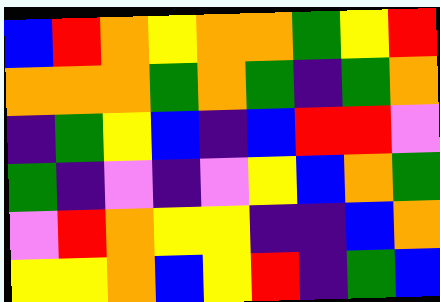[["blue", "red", "orange", "yellow", "orange", "orange", "green", "yellow", "red"], ["orange", "orange", "orange", "green", "orange", "green", "indigo", "green", "orange"], ["indigo", "green", "yellow", "blue", "indigo", "blue", "red", "red", "violet"], ["green", "indigo", "violet", "indigo", "violet", "yellow", "blue", "orange", "green"], ["violet", "red", "orange", "yellow", "yellow", "indigo", "indigo", "blue", "orange"], ["yellow", "yellow", "orange", "blue", "yellow", "red", "indigo", "green", "blue"]]